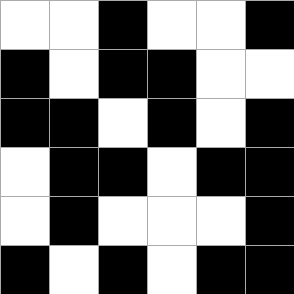[["white", "white", "black", "white", "white", "black"], ["black", "white", "black", "black", "white", "white"], ["black", "black", "white", "black", "white", "black"], ["white", "black", "black", "white", "black", "black"], ["white", "black", "white", "white", "white", "black"], ["black", "white", "black", "white", "black", "black"]]